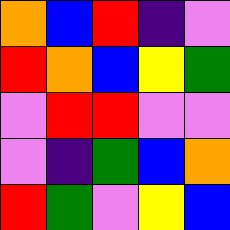[["orange", "blue", "red", "indigo", "violet"], ["red", "orange", "blue", "yellow", "green"], ["violet", "red", "red", "violet", "violet"], ["violet", "indigo", "green", "blue", "orange"], ["red", "green", "violet", "yellow", "blue"]]